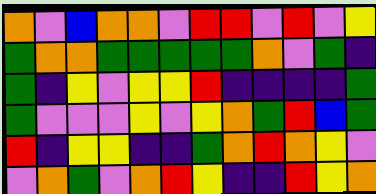[["orange", "violet", "blue", "orange", "orange", "violet", "red", "red", "violet", "red", "violet", "yellow"], ["green", "orange", "orange", "green", "green", "green", "green", "green", "orange", "violet", "green", "indigo"], ["green", "indigo", "yellow", "violet", "yellow", "yellow", "red", "indigo", "indigo", "indigo", "indigo", "green"], ["green", "violet", "violet", "violet", "yellow", "violet", "yellow", "orange", "green", "red", "blue", "green"], ["red", "indigo", "yellow", "yellow", "indigo", "indigo", "green", "orange", "red", "orange", "yellow", "violet"], ["violet", "orange", "green", "violet", "orange", "red", "yellow", "indigo", "indigo", "red", "yellow", "orange"]]